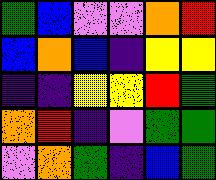[["green", "blue", "violet", "violet", "orange", "red"], ["blue", "orange", "blue", "indigo", "yellow", "yellow"], ["indigo", "indigo", "yellow", "yellow", "red", "green"], ["orange", "red", "indigo", "violet", "green", "green"], ["violet", "orange", "green", "indigo", "blue", "green"]]